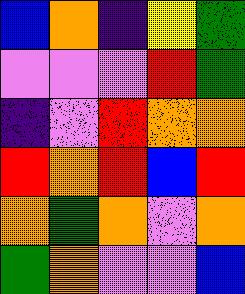[["blue", "orange", "indigo", "yellow", "green"], ["violet", "violet", "violet", "red", "green"], ["indigo", "violet", "red", "orange", "orange"], ["red", "orange", "red", "blue", "red"], ["orange", "green", "orange", "violet", "orange"], ["green", "orange", "violet", "violet", "blue"]]